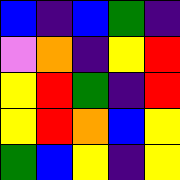[["blue", "indigo", "blue", "green", "indigo"], ["violet", "orange", "indigo", "yellow", "red"], ["yellow", "red", "green", "indigo", "red"], ["yellow", "red", "orange", "blue", "yellow"], ["green", "blue", "yellow", "indigo", "yellow"]]